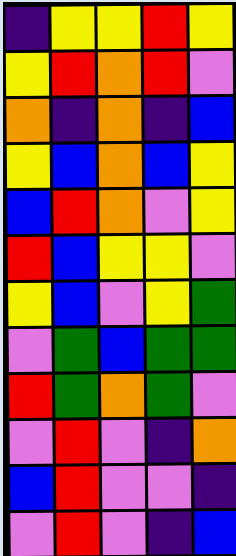[["indigo", "yellow", "yellow", "red", "yellow"], ["yellow", "red", "orange", "red", "violet"], ["orange", "indigo", "orange", "indigo", "blue"], ["yellow", "blue", "orange", "blue", "yellow"], ["blue", "red", "orange", "violet", "yellow"], ["red", "blue", "yellow", "yellow", "violet"], ["yellow", "blue", "violet", "yellow", "green"], ["violet", "green", "blue", "green", "green"], ["red", "green", "orange", "green", "violet"], ["violet", "red", "violet", "indigo", "orange"], ["blue", "red", "violet", "violet", "indigo"], ["violet", "red", "violet", "indigo", "blue"]]